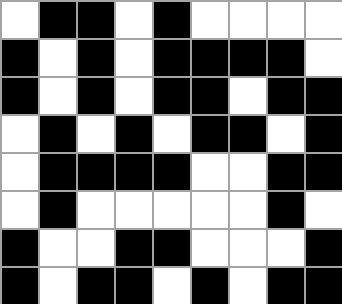[["white", "black", "black", "white", "black", "white", "white", "white", "white"], ["black", "white", "black", "white", "black", "black", "black", "black", "white"], ["black", "white", "black", "white", "black", "black", "white", "black", "black"], ["white", "black", "white", "black", "white", "black", "black", "white", "black"], ["white", "black", "black", "black", "black", "white", "white", "black", "black"], ["white", "black", "white", "white", "white", "white", "white", "black", "white"], ["black", "white", "white", "black", "black", "white", "white", "white", "black"], ["black", "white", "black", "black", "white", "black", "white", "black", "black"]]